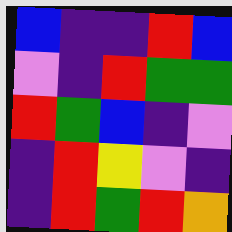[["blue", "indigo", "indigo", "red", "blue"], ["violet", "indigo", "red", "green", "green"], ["red", "green", "blue", "indigo", "violet"], ["indigo", "red", "yellow", "violet", "indigo"], ["indigo", "red", "green", "red", "orange"]]